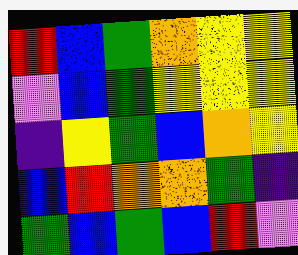[["red", "blue", "green", "orange", "yellow", "yellow"], ["violet", "blue", "green", "yellow", "yellow", "yellow"], ["indigo", "yellow", "green", "blue", "orange", "yellow"], ["blue", "red", "orange", "orange", "green", "indigo"], ["green", "blue", "green", "blue", "red", "violet"]]